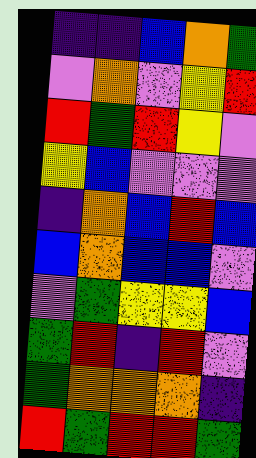[["indigo", "indigo", "blue", "orange", "green"], ["violet", "orange", "violet", "yellow", "red"], ["red", "green", "red", "yellow", "violet"], ["yellow", "blue", "violet", "violet", "violet"], ["indigo", "orange", "blue", "red", "blue"], ["blue", "orange", "blue", "blue", "violet"], ["violet", "green", "yellow", "yellow", "blue"], ["green", "red", "indigo", "red", "violet"], ["green", "orange", "orange", "orange", "indigo"], ["red", "green", "red", "red", "green"]]